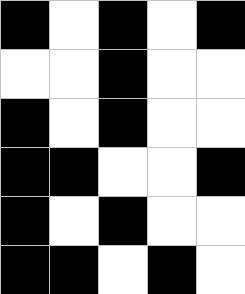[["black", "white", "black", "white", "black"], ["white", "white", "black", "white", "white"], ["black", "white", "black", "white", "white"], ["black", "black", "white", "white", "black"], ["black", "white", "black", "white", "white"], ["black", "black", "white", "black", "white"]]